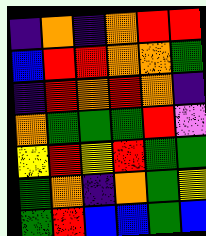[["indigo", "orange", "indigo", "orange", "red", "red"], ["blue", "red", "red", "orange", "orange", "green"], ["indigo", "red", "orange", "red", "orange", "indigo"], ["orange", "green", "green", "green", "red", "violet"], ["yellow", "red", "yellow", "red", "green", "green"], ["green", "orange", "indigo", "orange", "green", "yellow"], ["green", "red", "blue", "blue", "green", "blue"]]